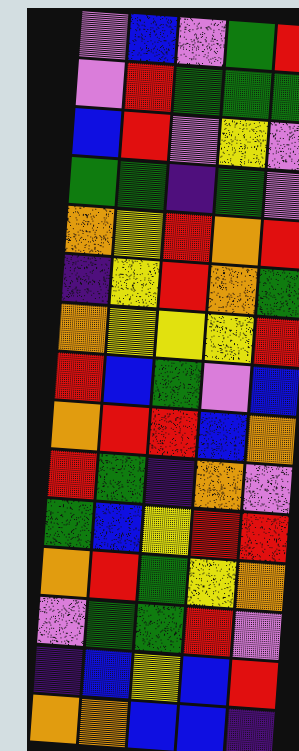[["violet", "blue", "violet", "green", "red"], ["violet", "red", "green", "green", "green"], ["blue", "red", "violet", "yellow", "violet"], ["green", "green", "indigo", "green", "violet"], ["orange", "yellow", "red", "orange", "red"], ["indigo", "yellow", "red", "orange", "green"], ["orange", "yellow", "yellow", "yellow", "red"], ["red", "blue", "green", "violet", "blue"], ["orange", "red", "red", "blue", "orange"], ["red", "green", "indigo", "orange", "violet"], ["green", "blue", "yellow", "red", "red"], ["orange", "red", "green", "yellow", "orange"], ["violet", "green", "green", "red", "violet"], ["indigo", "blue", "yellow", "blue", "red"], ["orange", "orange", "blue", "blue", "indigo"]]